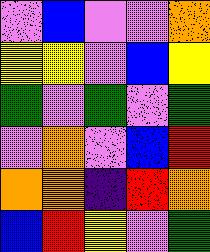[["violet", "blue", "violet", "violet", "orange"], ["yellow", "yellow", "violet", "blue", "yellow"], ["green", "violet", "green", "violet", "green"], ["violet", "orange", "violet", "blue", "red"], ["orange", "orange", "indigo", "red", "orange"], ["blue", "red", "yellow", "violet", "green"]]